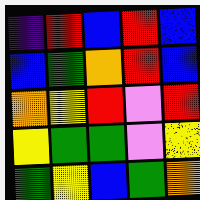[["indigo", "red", "blue", "red", "blue"], ["blue", "green", "orange", "red", "blue"], ["orange", "yellow", "red", "violet", "red"], ["yellow", "green", "green", "violet", "yellow"], ["green", "yellow", "blue", "green", "orange"]]